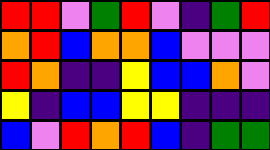[["red", "red", "violet", "green", "red", "violet", "indigo", "green", "red"], ["orange", "red", "blue", "orange", "orange", "blue", "violet", "violet", "violet"], ["red", "orange", "indigo", "indigo", "yellow", "blue", "blue", "orange", "violet"], ["yellow", "indigo", "blue", "blue", "yellow", "yellow", "indigo", "indigo", "indigo"], ["blue", "violet", "red", "orange", "red", "blue", "indigo", "green", "green"]]